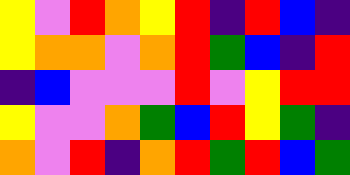[["yellow", "violet", "red", "orange", "yellow", "red", "indigo", "red", "blue", "indigo"], ["yellow", "orange", "orange", "violet", "orange", "red", "green", "blue", "indigo", "red"], ["indigo", "blue", "violet", "violet", "violet", "red", "violet", "yellow", "red", "red"], ["yellow", "violet", "violet", "orange", "green", "blue", "red", "yellow", "green", "indigo"], ["orange", "violet", "red", "indigo", "orange", "red", "green", "red", "blue", "green"]]